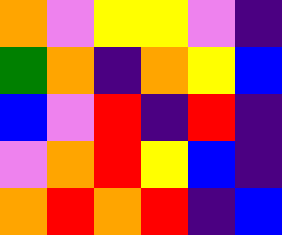[["orange", "violet", "yellow", "yellow", "violet", "indigo"], ["green", "orange", "indigo", "orange", "yellow", "blue"], ["blue", "violet", "red", "indigo", "red", "indigo"], ["violet", "orange", "red", "yellow", "blue", "indigo"], ["orange", "red", "orange", "red", "indigo", "blue"]]